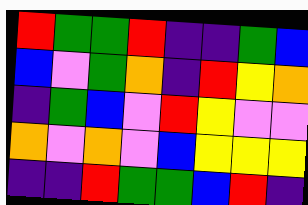[["red", "green", "green", "red", "indigo", "indigo", "green", "blue"], ["blue", "violet", "green", "orange", "indigo", "red", "yellow", "orange"], ["indigo", "green", "blue", "violet", "red", "yellow", "violet", "violet"], ["orange", "violet", "orange", "violet", "blue", "yellow", "yellow", "yellow"], ["indigo", "indigo", "red", "green", "green", "blue", "red", "indigo"]]